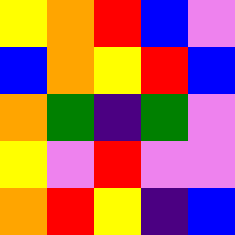[["yellow", "orange", "red", "blue", "violet"], ["blue", "orange", "yellow", "red", "blue"], ["orange", "green", "indigo", "green", "violet"], ["yellow", "violet", "red", "violet", "violet"], ["orange", "red", "yellow", "indigo", "blue"]]